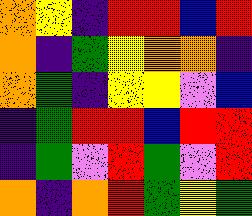[["orange", "yellow", "indigo", "red", "red", "blue", "red"], ["orange", "indigo", "green", "yellow", "orange", "orange", "indigo"], ["orange", "green", "indigo", "yellow", "yellow", "violet", "blue"], ["indigo", "green", "red", "red", "blue", "red", "red"], ["indigo", "green", "violet", "red", "green", "violet", "red"], ["orange", "indigo", "orange", "red", "green", "yellow", "green"]]